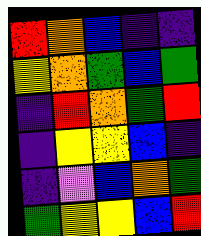[["red", "orange", "blue", "indigo", "indigo"], ["yellow", "orange", "green", "blue", "green"], ["indigo", "red", "orange", "green", "red"], ["indigo", "yellow", "yellow", "blue", "indigo"], ["indigo", "violet", "blue", "orange", "green"], ["green", "yellow", "yellow", "blue", "red"]]